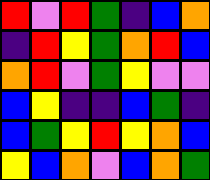[["red", "violet", "red", "green", "indigo", "blue", "orange"], ["indigo", "red", "yellow", "green", "orange", "red", "blue"], ["orange", "red", "violet", "green", "yellow", "violet", "violet"], ["blue", "yellow", "indigo", "indigo", "blue", "green", "indigo"], ["blue", "green", "yellow", "red", "yellow", "orange", "blue"], ["yellow", "blue", "orange", "violet", "blue", "orange", "green"]]